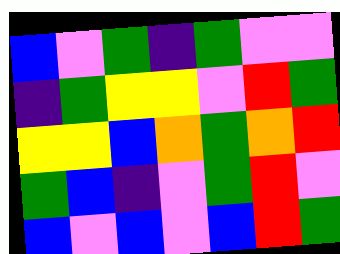[["blue", "violet", "green", "indigo", "green", "violet", "violet"], ["indigo", "green", "yellow", "yellow", "violet", "red", "green"], ["yellow", "yellow", "blue", "orange", "green", "orange", "red"], ["green", "blue", "indigo", "violet", "green", "red", "violet"], ["blue", "violet", "blue", "violet", "blue", "red", "green"]]